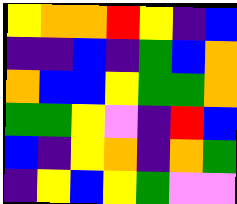[["yellow", "orange", "orange", "red", "yellow", "indigo", "blue"], ["indigo", "indigo", "blue", "indigo", "green", "blue", "orange"], ["orange", "blue", "blue", "yellow", "green", "green", "orange"], ["green", "green", "yellow", "violet", "indigo", "red", "blue"], ["blue", "indigo", "yellow", "orange", "indigo", "orange", "green"], ["indigo", "yellow", "blue", "yellow", "green", "violet", "violet"]]